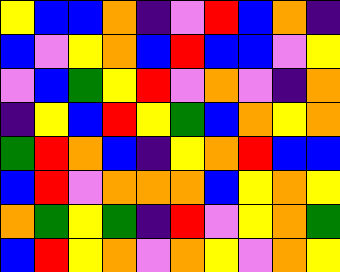[["yellow", "blue", "blue", "orange", "indigo", "violet", "red", "blue", "orange", "indigo"], ["blue", "violet", "yellow", "orange", "blue", "red", "blue", "blue", "violet", "yellow"], ["violet", "blue", "green", "yellow", "red", "violet", "orange", "violet", "indigo", "orange"], ["indigo", "yellow", "blue", "red", "yellow", "green", "blue", "orange", "yellow", "orange"], ["green", "red", "orange", "blue", "indigo", "yellow", "orange", "red", "blue", "blue"], ["blue", "red", "violet", "orange", "orange", "orange", "blue", "yellow", "orange", "yellow"], ["orange", "green", "yellow", "green", "indigo", "red", "violet", "yellow", "orange", "green"], ["blue", "red", "yellow", "orange", "violet", "orange", "yellow", "violet", "orange", "yellow"]]